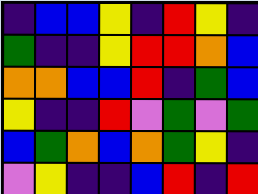[["indigo", "blue", "blue", "yellow", "indigo", "red", "yellow", "indigo"], ["green", "indigo", "indigo", "yellow", "red", "red", "orange", "blue"], ["orange", "orange", "blue", "blue", "red", "indigo", "green", "blue"], ["yellow", "indigo", "indigo", "red", "violet", "green", "violet", "green"], ["blue", "green", "orange", "blue", "orange", "green", "yellow", "indigo"], ["violet", "yellow", "indigo", "indigo", "blue", "red", "indigo", "red"]]